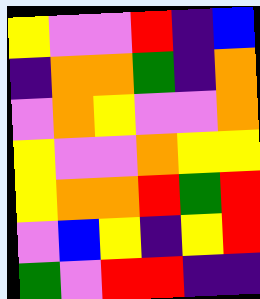[["yellow", "violet", "violet", "red", "indigo", "blue"], ["indigo", "orange", "orange", "green", "indigo", "orange"], ["violet", "orange", "yellow", "violet", "violet", "orange"], ["yellow", "violet", "violet", "orange", "yellow", "yellow"], ["yellow", "orange", "orange", "red", "green", "red"], ["violet", "blue", "yellow", "indigo", "yellow", "red"], ["green", "violet", "red", "red", "indigo", "indigo"]]